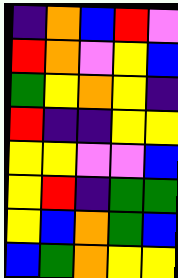[["indigo", "orange", "blue", "red", "violet"], ["red", "orange", "violet", "yellow", "blue"], ["green", "yellow", "orange", "yellow", "indigo"], ["red", "indigo", "indigo", "yellow", "yellow"], ["yellow", "yellow", "violet", "violet", "blue"], ["yellow", "red", "indigo", "green", "green"], ["yellow", "blue", "orange", "green", "blue"], ["blue", "green", "orange", "yellow", "yellow"]]